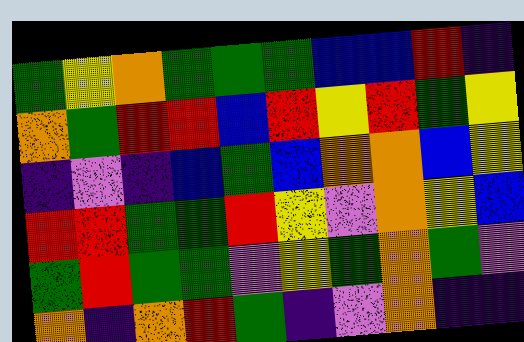[["green", "yellow", "orange", "green", "green", "green", "blue", "blue", "red", "indigo"], ["orange", "green", "red", "red", "blue", "red", "yellow", "red", "green", "yellow"], ["indigo", "violet", "indigo", "blue", "green", "blue", "orange", "orange", "blue", "yellow"], ["red", "red", "green", "green", "red", "yellow", "violet", "orange", "yellow", "blue"], ["green", "red", "green", "green", "violet", "yellow", "green", "orange", "green", "violet"], ["orange", "indigo", "orange", "red", "green", "indigo", "violet", "orange", "indigo", "indigo"]]